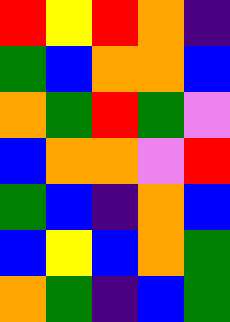[["red", "yellow", "red", "orange", "indigo"], ["green", "blue", "orange", "orange", "blue"], ["orange", "green", "red", "green", "violet"], ["blue", "orange", "orange", "violet", "red"], ["green", "blue", "indigo", "orange", "blue"], ["blue", "yellow", "blue", "orange", "green"], ["orange", "green", "indigo", "blue", "green"]]